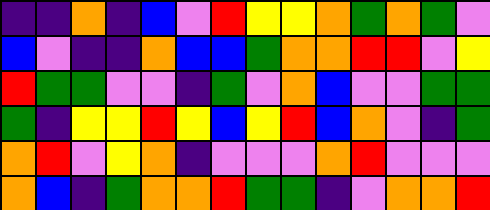[["indigo", "indigo", "orange", "indigo", "blue", "violet", "red", "yellow", "yellow", "orange", "green", "orange", "green", "violet"], ["blue", "violet", "indigo", "indigo", "orange", "blue", "blue", "green", "orange", "orange", "red", "red", "violet", "yellow"], ["red", "green", "green", "violet", "violet", "indigo", "green", "violet", "orange", "blue", "violet", "violet", "green", "green"], ["green", "indigo", "yellow", "yellow", "red", "yellow", "blue", "yellow", "red", "blue", "orange", "violet", "indigo", "green"], ["orange", "red", "violet", "yellow", "orange", "indigo", "violet", "violet", "violet", "orange", "red", "violet", "violet", "violet"], ["orange", "blue", "indigo", "green", "orange", "orange", "red", "green", "green", "indigo", "violet", "orange", "orange", "red"]]